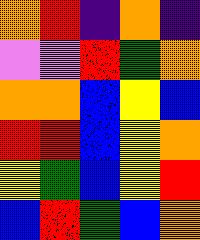[["orange", "red", "indigo", "orange", "indigo"], ["violet", "violet", "red", "green", "orange"], ["orange", "orange", "blue", "yellow", "blue"], ["red", "red", "blue", "yellow", "orange"], ["yellow", "green", "blue", "yellow", "red"], ["blue", "red", "green", "blue", "orange"]]